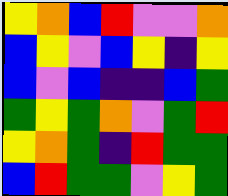[["yellow", "orange", "blue", "red", "violet", "violet", "orange"], ["blue", "yellow", "violet", "blue", "yellow", "indigo", "yellow"], ["blue", "violet", "blue", "indigo", "indigo", "blue", "green"], ["green", "yellow", "green", "orange", "violet", "green", "red"], ["yellow", "orange", "green", "indigo", "red", "green", "green"], ["blue", "red", "green", "green", "violet", "yellow", "green"]]